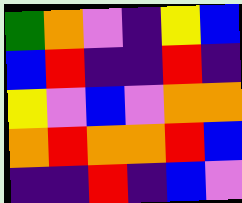[["green", "orange", "violet", "indigo", "yellow", "blue"], ["blue", "red", "indigo", "indigo", "red", "indigo"], ["yellow", "violet", "blue", "violet", "orange", "orange"], ["orange", "red", "orange", "orange", "red", "blue"], ["indigo", "indigo", "red", "indigo", "blue", "violet"]]